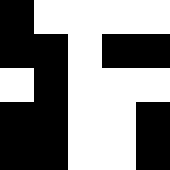[["black", "white", "white", "white", "white"], ["black", "black", "white", "black", "black"], ["white", "black", "white", "white", "white"], ["black", "black", "white", "white", "black"], ["black", "black", "white", "white", "black"]]